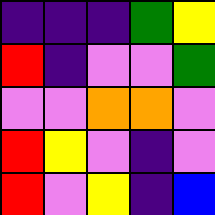[["indigo", "indigo", "indigo", "green", "yellow"], ["red", "indigo", "violet", "violet", "green"], ["violet", "violet", "orange", "orange", "violet"], ["red", "yellow", "violet", "indigo", "violet"], ["red", "violet", "yellow", "indigo", "blue"]]